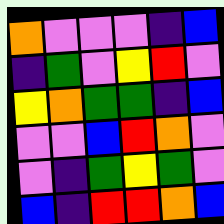[["orange", "violet", "violet", "violet", "indigo", "blue"], ["indigo", "green", "violet", "yellow", "red", "violet"], ["yellow", "orange", "green", "green", "indigo", "blue"], ["violet", "violet", "blue", "red", "orange", "violet"], ["violet", "indigo", "green", "yellow", "green", "violet"], ["blue", "indigo", "red", "red", "orange", "blue"]]